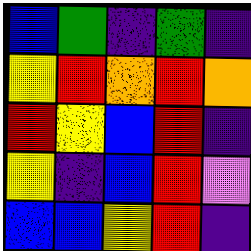[["blue", "green", "indigo", "green", "indigo"], ["yellow", "red", "orange", "red", "orange"], ["red", "yellow", "blue", "red", "indigo"], ["yellow", "indigo", "blue", "red", "violet"], ["blue", "blue", "yellow", "red", "indigo"]]